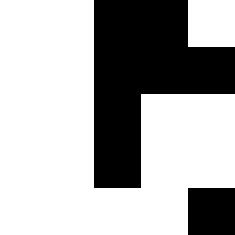[["white", "white", "black", "black", "white"], ["white", "white", "black", "black", "black"], ["white", "white", "black", "white", "white"], ["white", "white", "black", "white", "white"], ["white", "white", "white", "white", "black"]]